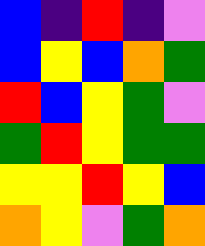[["blue", "indigo", "red", "indigo", "violet"], ["blue", "yellow", "blue", "orange", "green"], ["red", "blue", "yellow", "green", "violet"], ["green", "red", "yellow", "green", "green"], ["yellow", "yellow", "red", "yellow", "blue"], ["orange", "yellow", "violet", "green", "orange"]]